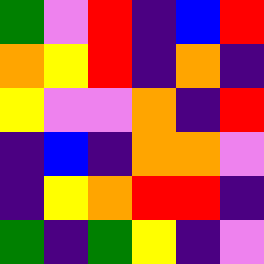[["green", "violet", "red", "indigo", "blue", "red"], ["orange", "yellow", "red", "indigo", "orange", "indigo"], ["yellow", "violet", "violet", "orange", "indigo", "red"], ["indigo", "blue", "indigo", "orange", "orange", "violet"], ["indigo", "yellow", "orange", "red", "red", "indigo"], ["green", "indigo", "green", "yellow", "indigo", "violet"]]